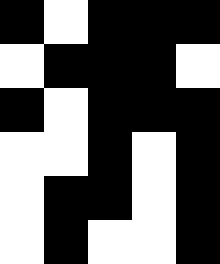[["black", "white", "black", "black", "black"], ["white", "black", "black", "black", "white"], ["black", "white", "black", "black", "black"], ["white", "white", "black", "white", "black"], ["white", "black", "black", "white", "black"], ["white", "black", "white", "white", "black"]]